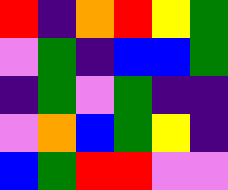[["red", "indigo", "orange", "red", "yellow", "green"], ["violet", "green", "indigo", "blue", "blue", "green"], ["indigo", "green", "violet", "green", "indigo", "indigo"], ["violet", "orange", "blue", "green", "yellow", "indigo"], ["blue", "green", "red", "red", "violet", "violet"]]